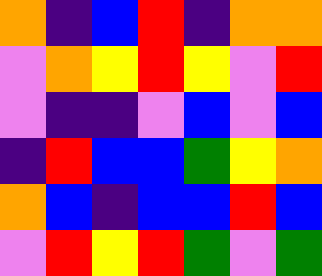[["orange", "indigo", "blue", "red", "indigo", "orange", "orange"], ["violet", "orange", "yellow", "red", "yellow", "violet", "red"], ["violet", "indigo", "indigo", "violet", "blue", "violet", "blue"], ["indigo", "red", "blue", "blue", "green", "yellow", "orange"], ["orange", "blue", "indigo", "blue", "blue", "red", "blue"], ["violet", "red", "yellow", "red", "green", "violet", "green"]]